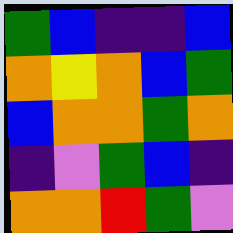[["green", "blue", "indigo", "indigo", "blue"], ["orange", "yellow", "orange", "blue", "green"], ["blue", "orange", "orange", "green", "orange"], ["indigo", "violet", "green", "blue", "indigo"], ["orange", "orange", "red", "green", "violet"]]